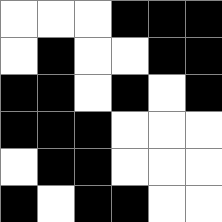[["white", "white", "white", "black", "black", "black"], ["white", "black", "white", "white", "black", "black"], ["black", "black", "white", "black", "white", "black"], ["black", "black", "black", "white", "white", "white"], ["white", "black", "black", "white", "white", "white"], ["black", "white", "black", "black", "white", "white"]]